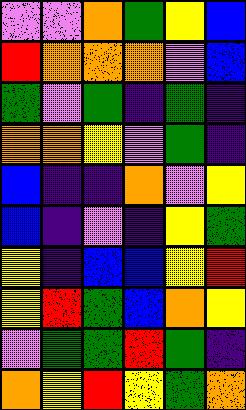[["violet", "violet", "orange", "green", "yellow", "blue"], ["red", "orange", "orange", "orange", "violet", "blue"], ["green", "violet", "green", "indigo", "green", "indigo"], ["orange", "orange", "yellow", "violet", "green", "indigo"], ["blue", "indigo", "indigo", "orange", "violet", "yellow"], ["blue", "indigo", "violet", "indigo", "yellow", "green"], ["yellow", "indigo", "blue", "blue", "yellow", "red"], ["yellow", "red", "green", "blue", "orange", "yellow"], ["violet", "green", "green", "red", "green", "indigo"], ["orange", "yellow", "red", "yellow", "green", "orange"]]